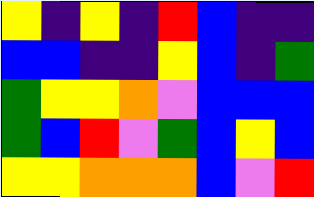[["yellow", "indigo", "yellow", "indigo", "red", "blue", "indigo", "indigo"], ["blue", "blue", "indigo", "indigo", "yellow", "blue", "indigo", "green"], ["green", "yellow", "yellow", "orange", "violet", "blue", "blue", "blue"], ["green", "blue", "red", "violet", "green", "blue", "yellow", "blue"], ["yellow", "yellow", "orange", "orange", "orange", "blue", "violet", "red"]]